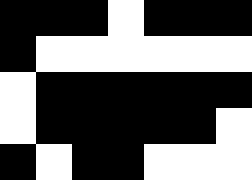[["black", "black", "black", "white", "black", "black", "black"], ["black", "white", "white", "white", "white", "white", "white"], ["white", "black", "black", "black", "black", "black", "black"], ["white", "black", "black", "black", "black", "black", "white"], ["black", "white", "black", "black", "white", "white", "white"]]